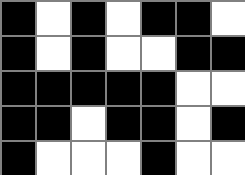[["black", "white", "black", "white", "black", "black", "white"], ["black", "white", "black", "white", "white", "black", "black"], ["black", "black", "black", "black", "black", "white", "white"], ["black", "black", "white", "black", "black", "white", "black"], ["black", "white", "white", "white", "black", "white", "white"]]